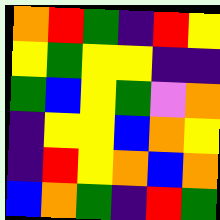[["orange", "red", "green", "indigo", "red", "yellow"], ["yellow", "green", "yellow", "yellow", "indigo", "indigo"], ["green", "blue", "yellow", "green", "violet", "orange"], ["indigo", "yellow", "yellow", "blue", "orange", "yellow"], ["indigo", "red", "yellow", "orange", "blue", "orange"], ["blue", "orange", "green", "indigo", "red", "green"]]